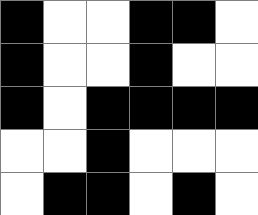[["black", "white", "white", "black", "black", "white"], ["black", "white", "white", "black", "white", "white"], ["black", "white", "black", "black", "black", "black"], ["white", "white", "black", "white", "white", "white"], ["white", "black", "black", "white", "black", "white"]]